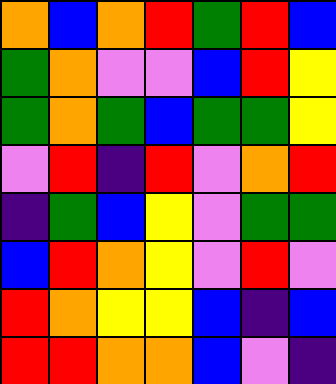[["orange", "blue", "orange", "red", "green", "red", "blue"], ["green", "orange", "violet", "violet", "blue", "red", "yellow"], ["green", "orange", "green", "blue", "green", "green", "yellow"], ["violet", "red", "indigo", "red", "violet", "orange", "red"], ["indigo", "green", "blue", "yellow", "violet", "green", "green"], ["blue", "red", "orange", "yellow", "violet", "red", "violet"], ["red", "orange", "yellow", "yellow", "blue", "indigo", "blue"], ["red", "red", "orange", "orange", "blue", "violet", "indigo"]]